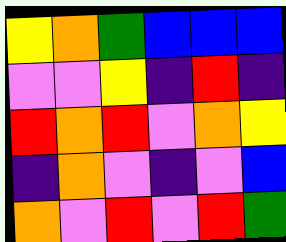[["yellow", "orange", "green", "blue", "blue", "blue"], ["violet", "violet", "yellow", "indigo", "red", "indigo"], ["red", "orange", "red", "violet", "orange", "yellow"], ["indigo", "orange", "violet", "indigo", "violet", "blue"], ["orange", "violet", "red", "violet", "red", "green"]]